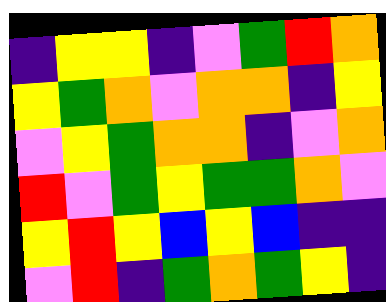[["indigo", "yellow", "yellow", "indigo", "violet", "green", "red", "orange"], ["yellow", "green", "orange", "violet", "orange", "orange", "indigo", "yellow"], ["violet", "yellow", "green", "orange", "orange", "indigo", "violet", "orange"], ["red", "violet", "green", "yellow", "green", "green", "orange", "violet"], ["yellow", "red", "yellow", "blue", "yellow", "blue", "indigo", "indigo"], ["violet", "red", "indigo", "green", "orange", "green", "yellow", "indigo"]]